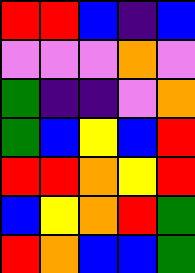[["red", "red", "blue", "indigo", "blue"], ["violet", "violet", "violet", "orange", "violet"], ["green", "indigo", "indigo", "violet", "orange"], ["green", "blue", "yellow", "blue", "red"], ["red", "red", "orange", "yellow", "red"], ["blue", "yellow", "orange", "red", "green"], ["red", "orange", "blue", "blue", "green"]]